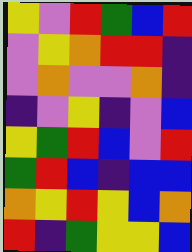[["yellow", "violet", "red", "green", "blue", "red"], ["violet", "yellow", "orange", "red", "red", "indigo"], ["violet", "orange", "violet", "violet", "orange", "indigo"], ["indigo", "violet", "yellow", "indigo", "violet", "blue"], ["yellow", "green", "red", "blue", "violet", "red"], ["green", "red", "blue", "indigo", "blue", "blue"], ["orange", "yellow", "red", "yellow", "blue", "orange"], ["red", "indigo", "green", "yellow", "yellow", "blue"]]